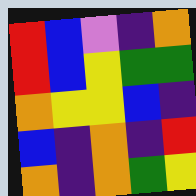[["red", "blue", "violet", "indigo", "orange"], ["red", "blue", "yellow", "green", "green"], ["orange", "yellow", "yellow", "blue", "indigo"], ["blue", "indigo", "orange", "indigo", "red"], ["orange", "indigo", "orange", "green", "yellow"]]